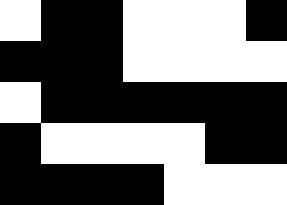[["white", "black", "black", "white", "white", "white", "black"], ["black", "black", "black", "white", "white", "white", "white"], ["white", "black", "black", "black", "black", "black", "black"], ["black", "white", "white", "white", "white", "black", "black"], ["black", "black", "black", "black", "white", "white", "white"]]